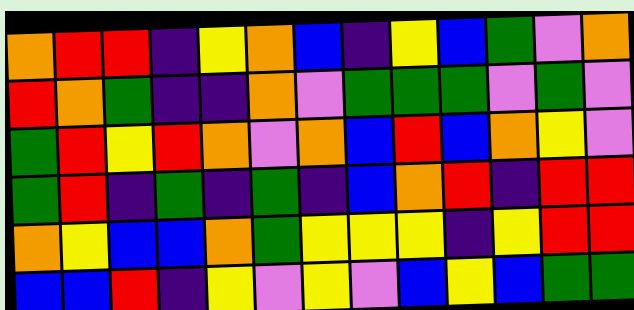[["orange", "red", "red", "indigo", "yellow", "orange", "blue", "indigo", "yellow", "blue", "green", "violet", "orange"], ["red", "orange", "green", "indigo", "indigo", "orange", "violet", "green", "green", "green", "violet", "green", "violet"], ["green", "red", "yellow", "red", "orange", "violet", "orange", "blue", "red", "blue", "orange", "yellow", "violet"], ["green", "red", "indigo", "green", "indigo", "green", "indigo", "blue", "orange", "red", "indigo", "red", "red"], ["orange", "yellow", "blue", "blue", "orange", "green", "yellow", "yellow", "yellow", "indigo", "yellow", "red", "red"], ["blue", "blue", "red", "indigo", "yellow", "violet", "yellow", "violet", "blue", "yellow", "blue", "green", "green"]]